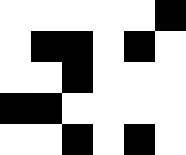[["white", "white", "white", "white", "white", "black"], ["white", "black", "black", "white", "black", "white"], ["white", "white", "black", "white", "white", "white"], ["black", "black", "white", "white", "white", "white"], ["white", "white", "black", "white", "black", "white"]]